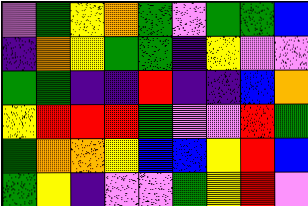[["violet", "green", "yellow", "orange", "green", "violet", "green", "green", "blue"], ["indigo", "orange", "yellow", "green", "green", "indigo", "yellow", "violet", "violet"], ["green", "green", "indigo", "indigo", "red", "indigo", "indigo", "blue", "orange"], ["yellow", "red", "red", "red", "green", "violet", "violet", "red", "green"], ["green", "orange", "orange", "yellow", "blue", "blue", "yellow", "red", "blue"], ["green", "yellow", "indigo", "violet", "violet", "green", "yellow", "red", "violet"]]